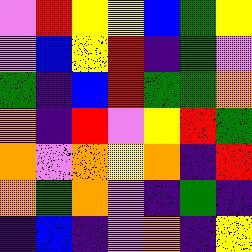[["violet", "red", "yellow", "yellow", "blue", "green", "yellow"], ["violet", "blue", "yellow", "red", "indigo", "green", "violet"], ["green", "indigo", "blue", "red", "green", "green", "orange"], ["orange", "indigo", "red", "violet", "yellow", "red", "green"], ["orange", "violet", "orange", "yellow", "orange", "indigo", "red"], ["orange", "green", "orange", "violet", "indigo", "green", "indigo"], ["indigo", "blue", "indigo", "violet", "orange", "indigo", "yellow"]]